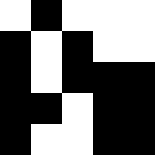[["white", "black", "white", "white", "white"], ["black", "white", "black", "white", "white"], ["black", "white", "black", "black", "black"], ["black", "black", "white", "black", "black"], ["black", "white", "white", "black", "black"]]